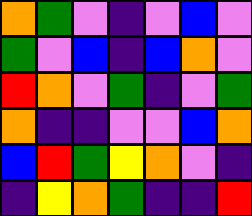[["orange", "green", "violet", "indigo", "violet", "blue", "violet"], ["green", "violet", "blue", "indigo", "blue", "orange", "violet"], ["red", "orange", "violet", "green", "indigo", "violet", "green"], ["orange", "indigo", "indigo", "violet", "violet", "blue", "orange"], ["blue", "red", "green", "yellow", "orange", "violet", "indigo"], ["indigo", "yellow", "orange", "green", "indigo", "indigo", "red"]]